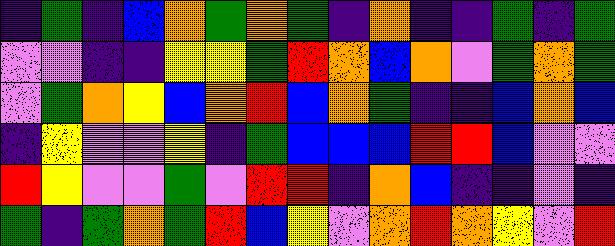[["indigo", "green", "indigo", "blue", "orange", "green", "orange", "green", "indigo", "orange", "indigo", "indigo", "green", "indigo", "green"], ["violet", "violet", "indigo", "indigo", "yellow", "yellow", "green", "red", "orange", "blue", "orange", "violet", "green", "orange", "green"], ["violet", "green", "orange", "yellow", "blue", "orange", "red", "blue", "orange", "green", "indigo", "indigo", "blue", "orange", "blue"], ["indigo", "yellow", "violet", "violet", "yellow", "indigo", "green", "blue", "blue", "blue", "red", "red", "blue", "violet", "violet"], ["red", "yellow", "violet", "violet", "green", "violet", "red", "red", "indigo", "orange", "blue", "indigo", "indigo", "violet", "indigo"], ["green", "indigo", "green", "orange", "green", "red", "blue", "yellow", "violet", "orange", "red", "orange", "yellow", "violet", "red"]]